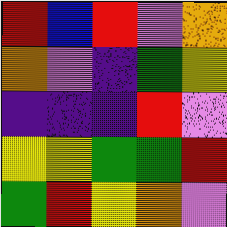[["red", "blue", "red", "violet", "orange"], ["orange", "violet", "indigo", "green", "yellow"], ["indigo", "indigo", "indigo", "red", "violet"], ["yellow", "yellow", "green", "green", "red"], ["green", "red", "yellow", "orange", "violet"]]